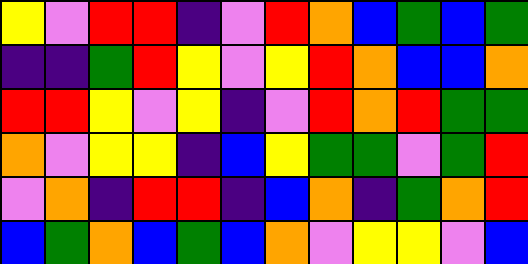[["yellow", "violet", "red", "red", "indigo", "violet", "red", "orange", "blue", "green", "blue", "green"], ["indigo", "indigo", "green", "red", "yellow", "violet", "yellow", "red", "orange", "blue", "blue", "orange"], ["red", "red", "yellow", "violet", "yellow", "indigo", "violet", "red", "orange", "red", "green", "green"], ["orange", "violet", "yellow", "yellow", "indigo", "blue", "yellow", "green", "green", "violet", "green", "red"], ["violet", "orange", "indigo", "red", "red", "indigo", "blue", "orange", "indigo", "green", "orange", "red"], ["blue", "green", "orange", "blue", "green", "blue", "orange", "violet", "yellow", "yellow", "violet", "blue"]]